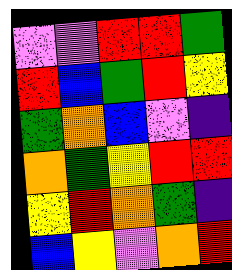[["violet", "violet", "red", "red", "green"], ["red", "blue", "green", "red", "yellow"], ["green", "orange", "blue", "violet", "indigo"], ["orange", "green", "yellow", "red", "red"], ["yellow", "red", "orange", "green", "indigo"], ["blue", "yellow", "violet", "orange", "red"]]